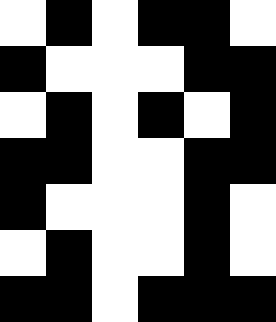[["white", "black", "white", "black", "black", "white"], ["black", "white", "white", "white", "black", "black"], ["white", "black", "white", "black", "white", "black"], ["black", "black", "white", "white", "black", "black"], ["black", "white", "white", "white", "black", "white"], ["white", "black", "white", "white", "black", "white"], ["black", "black", "white", "black", "black", "black"]]